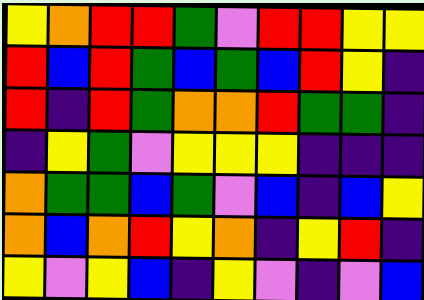[["yellow", "orange", "red", "red", "green", "violet", "red", "red", "yellow", "yellow"], ["red", "blue", "red", "green", "blue", "green", "blue", "red", "yellow", "indigo"], ["red", "indigo", "red", "green", "orange", "orange", "red", "green", "green", "indigo"], ["indigo", "yellow", "green", "violet", "yellow", "yellow", "yellow", "indigo", "indigo", "indigo"], ["orange", "green", "green", "blue", "green", "violet", "blue", "indigo", "blue", "yellow"], ["orange", "blue", "orange", "red", "yellow", "orange", "indigo", "yellow", "red", "indigo"], ["yellow", "violet", "yellow", "blue", "indigo", "yellow", "violet", "indigo", "violet", "blue"]]